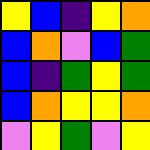[["yellow", "blue", "indigo", "yellow", "orange"], ["blue", "orange", "violet", "blue", "green"], ["blue", "indigo", "green", "yellow", "green"], ["blue", "orange", "yellow", "yellow", "orange"], ["violet", "yellow", "green", "violet", "yellow"]]